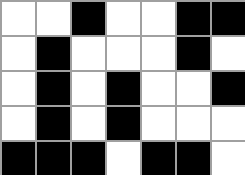[["white", "white", "black", "white", "white", "black", "black"], ["white", "black", "white", "white", "white", "black", "white"], ["white", "black", "white", "black", "white", "white", "black"], ["white", "black", "white", "black", "white", "white", "white"], ["black", "black", "black", "white", "black", "black", "white"]]